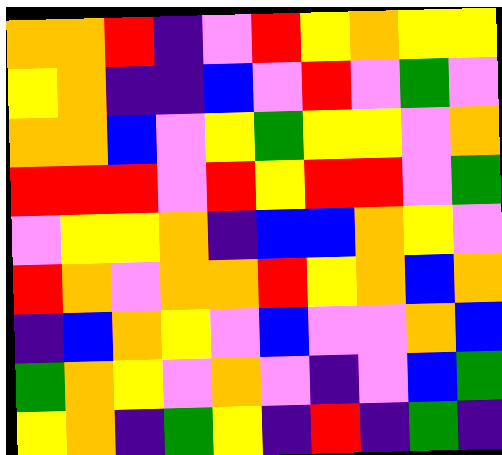[["orange", "orange", "red", "indigo", "violet", "red", "yellow", "orange", "yellow", "yellow"], ["yellow", "orange", "indigo", "indigo", "blue", "violet", "red", "violet", "green", "violet"], ["orange", "orange", "blue", "violet", "yellow", "green", "yellow", "yellow", "violet", "orange"], ["red", "red", "red", "violet", "red", "yellow", "red", "red", "violet", "green"], ["violet", "yellow", "yellow", "orange", "indigo", "blue", "blue", "orange", "yellow", "violet"], ["red", "orange", "violet", "orange", "orange", "red", "yellow", "orange", "blue", "orange"], ["indigo", "blue", "orange", "yellow", "violet", "blue", "violet", "violet", "orange", "blue"], ["green", "orange", "yellow", "violet", "orange", "violet", "indigo", "violet", "blue", "green"], ["yellow", "orange", "indigo", "green", "yellow", "indigo", "red", "indigo", "green", "indigo"]]